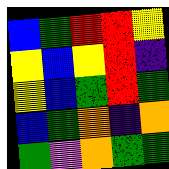[["blue", "green", "red", "red", "yellow"], ["yellow", "blue", "yellow", "red", "indigo"], ["yellow", "blue", "green", "red", "green"], ["blue", "green", "orange", "indigo", "orange"], ["green", "violet", "orange", "green", "green"]]